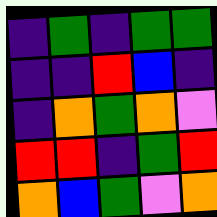[["indigo", "green", "indigo", "green", "green"], ["indigo", "indigo", "red", "blue", "indigo"], ["indigo", "orange", "green", "orange", "violet"], ["red", "red", "indigo", "green", "red"], ["orange", "blue", "green", "violet", "orange"]]